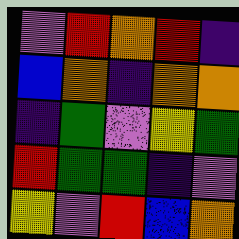[["violet", "red", "orange", "red", "indigo"], ["blue", "orange", "indigo", "orange", "orange"], ["indigo", "green", "violet", "yellow", "green"], ["red", "green", "green", "indigo", "violet"], ["yellow", "violet", "red", "blue", "orange"]]